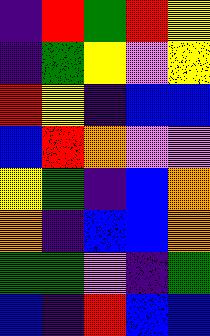[["indigo", "red", "green", "red", "yellow"], ["indigo", "green", "yellow", "violet", "yellow"], ["red", "yellow", "indigo", "blue", "blue"], ["blue", "red", "orange", "violet", "violet"], ["yellow", "green", "indigo", "blue", "orange"], ["orange", "indigo", "blue", "blue", "orange"], ["green", "green", "violet", "indigo", "green"], ["blue", "indigo", "red", "blue", "blue"]]